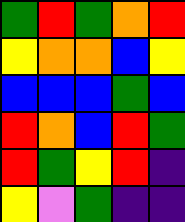[["green", "red", "green", "orange", "red"], ["yellow", "orange", "orange", "blue", "yellow"], ["blue", "blue", "blue", "green", "blue"], ["red", "orange", "blue", "red", "green"], ["red", "green", "yellow", "red", "indigo"], ["yellow", "violet", "green", "indigo", "indigo"]]